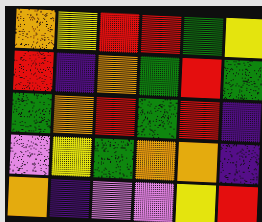[["orange", "yellow", "red", "red", "green", "yellow"], ["red", "indigo", "orange", "green", "red", "green"], ["green", "orange", "red", "green", "red", "indigo"], ["violet", "yellow", "green", "orange", "orange", "indigo"], ["orange", "indigo", "violet", "violet", "yellow", "red"]]